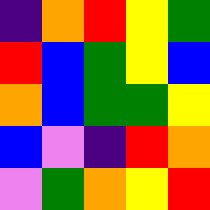[["indigo", "orange", "red", "yellow", "green"], ["red", "blue", "green", "yellow", "blue"], ["orange", "blue", "green", "green", "yellow"], ["blue", "violet", "indigo", "red", "orange"], ["violet", "green", "orange", "yellow", "red"]]